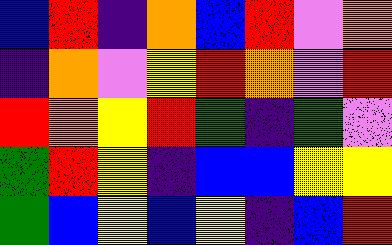[["blue", "red", "indigo", "orange", "blue", "red", "violet", "orange"], ["indigo", "orange", "violet", "yellow", "red", "orange", "violet", "red"], ["red", "orange", "yellow", "red", "green", "indigo", "green", "violet"], ["green", "red", "yellow", "indigo", "blue", "blue", "yellow", "yellow"], ["green", "blue", "yellow", "blue", "yellow", "indigo", "blue", "red"]]